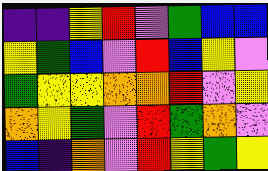[["indigo", "indigo", "yellow", "red", "violet", "green", "blue", "blue"], ["yellow", "green", "blue", "violet", "red", "blue", "yellow", "violet"], ["green", "yellow", "yellow", "orange", "orange", "red", "violet", "yellow"], ["orange", "yellow", "green", "violet", "red", "green", "orange", "violet"], ["blue", "indigo", "orange", "violet", "red", "yellow", "green", "yellow"]]